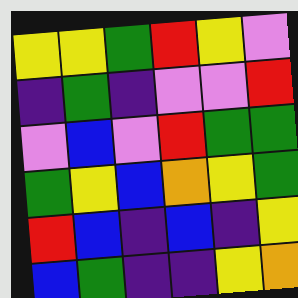[["yellow", "yellow", "green", "red", "yellow", "violet"], ["indigo", "green", "indigo", "violet", "violet", "red"], ["violet", "blue", "violet", "red", "green", "green"], ["green", "yellow", "blue", "orange", "yellow", "green"], ["red", "blue", "indigo", "blue", "indigo", "yellow"], ["blue", "green", "indigo", "indigo", "yellow", "orange"]]